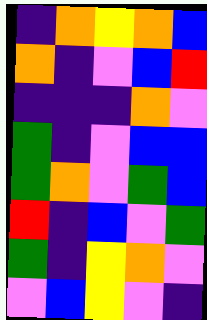[["indigo", "orange", "yellow", "orange", "blue"], ["orange", "indigo", "violet", "blue", "red"], ["indigo", "indigo", "indigo", "orange", "violet"], ["green", "indigo", "violet", "blue", "blue"], ["green", "orange", "violet", "green", "blue"], ["red", "indigo", "blue", "violet", "green"], ["green", "indigo", "yellow", "orange", "violet"], ["violet", "blue", "yellow", "violet", "indigo"]]